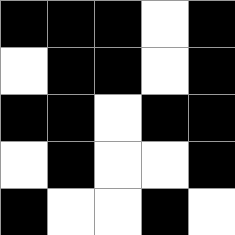[["black", "black", "black", "white", "black"], ["white", "black", "black", "white", "black"], ["black", "black", "white", "black", "black"], ["white", "black", "white", "white", "black"], ["black", "white", "white", "black", "white"]]